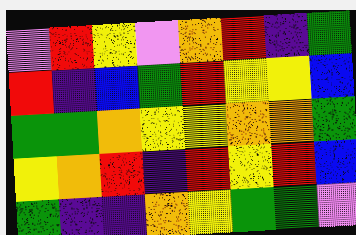[["violet", "red", "yellow", "violet", "orange", "red", "indigo", "green"], ["red", "indigo", "blue", "green", "red", "yellow", "yellow", "blue"], ["green", "green", "orange", "yellow", "yellow", "orange", "orange", "green"], ["yellow", "orange", "red", "indigo", "red", "yellow", "red", "blue"], ["green", "indigo", "indigo", "orange", "yellow", "green", "green", "violet"]]